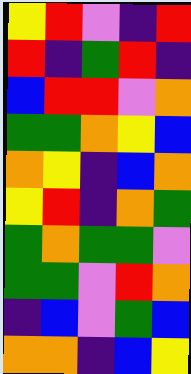[["yellow", "red", "violet", "indigo", "red"], ["red", "indigo", "green", "red", "indigo"], ["blue", "red", "red", "violet", "orange"], ["green", "green", "orange", "yellow", "blue"], ["orange", "yellow", "indigo", "blue", "orange"], ["yellow", "red", "indigo", "orange", "green"], ["green", "orange", "green", "green", "violet"], ["green", "green", "violet", "red", "orange"], ["indigo", "blue", "violet", "green", "blue"], ["orange", "orange", "indigo", "blue", "yellow"]]